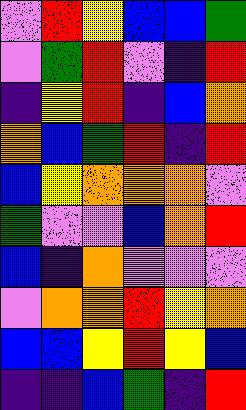[["violet", "red", "yellow", "blue", "blue", "green"], ["violet", "green", "red", "violet", "indigo", "red"], ["indigo", "yellow", "red", "indigo", "blue", "orange"], ["orange", "blue", "green", "red", "indigo", "red"], ["blue", "yellow", "orange", "orange", "orange", "violet"], ["green", "violet", "violet", "blue", "orange", "red"], ["blue", "indigo", "orange", "violet", "violet", "violet"], ["violet", "orange", "orange", "red", "yellow", "orange"], ["blue", "blue", "yellow", "red", "yellow", "blue"], ["indigo", "indigo", "blue", "green", "indigo", "red"]]